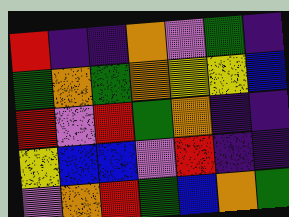[["red", "indigo", "indigo", "orange", "violet", "green", "indigo"], ["green", "orange", "green", "orange", "yellow", "yellow", "blue"], ["red", "violet", "red", "green", "orange", "indigo", "indigo"], ["yellow", "blue", "blue", "violet", "red", "indigo", "indigo"], ["violet", "orange", "red", "green", "blue", "orange", "green"]]